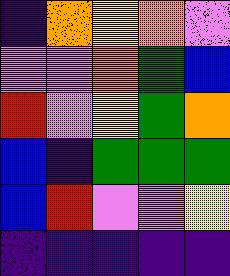[["indigo", "orange", "yellow", "orange", "violet"], ["violet", "violet", "orange", "green", "blue"], ["red", "violet", "yellow", "green", "orange"], ["blue", "indigo", "green", "green", "green"], ["blue", "red", "violet", "violet", "yellow"], ["indigo", "indigo", "indigo", "indigo", "indigo"]]